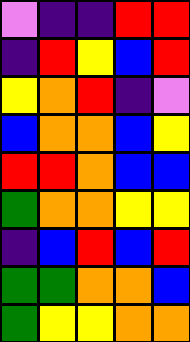[["violet", "indigo", "indigo", "red", "red"], ["indigo", "red", "yellow", "blue", "red"], ["yellow", "orange", "red", "indigo", "violet"], ["blue", "orange", "orange", "blue", "yellow"], ["red", "red", "orange", "blue", "blue"], ["green", "orange", "orange", "yellow", "yellow"], ["indigo", "blue", "red", "blue", "red"], ["green", "green", "orange", "orange", "blue"], ["green", "yellow", "yellow", "orange", "orange"]]